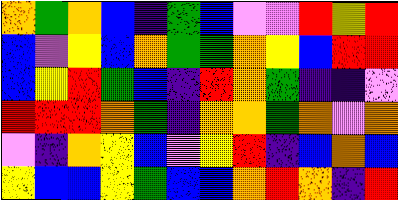[["orange", "green", "orange", "blue", "indigo", "green", "blue", "violet", "violet", "red", "yellow", "red"], ["blue", "violet", "yellow", "blue", "orange", "green", "green", "orange", "yellow", "blue", "red", "red"], ["blue", "yellow", "red", "green", "blue", "indigo", "red", "orange", "green", "indigo", "indigo", "violet"], ["red", "red", "red", "orange", "green", "indigo", "orange", "orange", "green", "orange", "violet", "orange"], ["violet", "indigo", "orange", "yellow", "blue", "violet", "yellow", "red", "indigo", "blue", "orange", "blue"], ["yellow", "blue", "blue", "yellow", "green", "blue", "blue", "orange", "red", "orange", "indigo", "red"]]